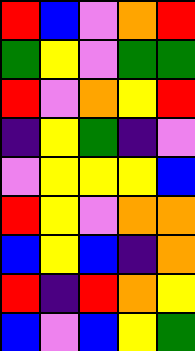[["red", "blue", "violet", "orange", "red"], ["green", "yellow", "violet", "green", "green"], ["red", "violet", "orange", "yellow", "red"], ["indigo", "yellow", "green", "indigo", "violet"], ["violet", "yellow", "yellow", "yellow", "blue"], ["red", "yellow", "violet", "orange", "orange"], ["blue", "yellow", "blue", "indigo", "orange"], ["red", "indigo", "red", "orange", "yellow"], ["blue", "violet", "blue", "yellow", "green"]]